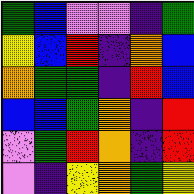[["green", "blue", "violet", "violet", "indigo", "green"], ["yellow", "blue", "red", "indigo", "orange", "blue"], ["orange", "green", "green", "indigo", "red", "blue"], ["blue", "blue", "green", "orange", "indigo", "red"], ["violet", "green", "red", "orange", "indigo", "red"], ["violet", "indigo", "yellow", "orange", "green", "yellow"]]